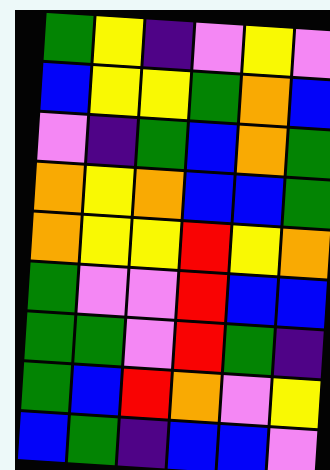[["green", "yellow", "indigo", "violet", "yellow", "violet"], ["blue", "yellow", "yellow", "green", "orange", "blue"], ["violet", "indigo", "green", "blue", "orange", "green"], ["orange", "yellow", "orange", "blue", "blue", "green"], ["orange", "yellow", "yellow", "red", "yellow", "orange"], ["green", "violet", "violet", "red", "blue", "blue"], ["green", "green", "violet", "red", "green", "indigo"], ["green", "blue", "red", "orange", "violet", "yellow"], ["blue", "green", "indigo", "blue", "blue", "violet"]]